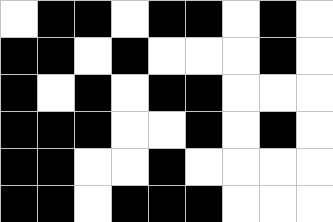[["white", "black", "black", "white", "black", "black", "white", "black", "white"], ["black", "black", "white", "black", "white", "white", "white", "black", "white"], ["black", "white", "black", "white", "black", "black", "white", "white", "white"], ["black", "black", "black", "white", "white", "black", "white", "black", "white"], ["black", "black", "white", "white", "black", "white", "white", "white", "white"], ["black", "black", "white", "black", "black", "black", "white", "white", "white"]]